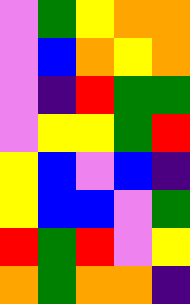[["violet", "green", "yellow", "orange", "orange"], ["violet", "blue", "orange", "yellow", "orange"], ["violet", "indigo", "red", "green", "green"], ["violet", "yellow", "yellow", "green", "red"], ["yellow", "blue", "violet", "blue", "indigo"], ["yellow", "blue", "blue", "violet", "green"], ["red", "green", "red", "violet", "yellow"], ["orange", "green", "orange", "orange", "indigo"]]